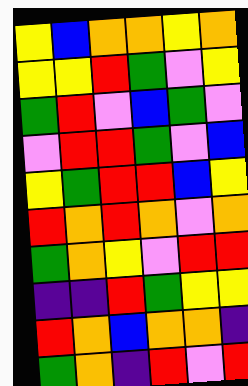[["yellow", "blue", "orange", "orange", "yellow", "orange"], ["yellow", "yellow", "red", "green", "violet", "yellow"], ["green", "red", "violet", "blue", "green", "violet"], ["violet", "red", "red", "green", "violet", "blue"], ["yellow", "green", "red", "red", "blue", "yellow"], ["red", "orange", "red", "orange", "violet", "orange"], ["green", "orange", "yellow", "violet", "red", "red"], ["indigo", "indigo", "red", "green", "yellow", "yellow"], ["red", "orange", "blue", "orange", "orange", "indigo"], ["green", "orange", "indigo", "red", "violet", "red"]]